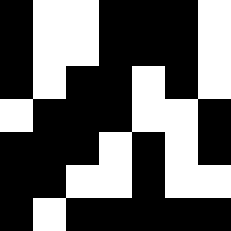[["black", "white", "white", "black", "black", "black", "white"], ["black", "white", "white", "black", "black", "black", "white"], ["black", "white", "black", "black", "white", "black", "white"], ["white", "black", "black", "black", "white", "white", "black"], ["black", "black", "black", "white", "black", "white", "black"], ["black", "black", "white", "white", "black", "white", "white"], ["black", "white", "black", "black", "black", "black", "black"]]